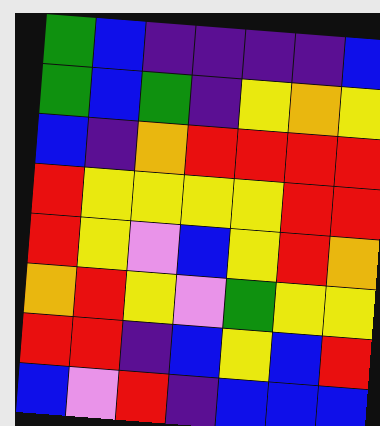[["green", "blue", "indigo", "indigo", "indigo", "indigo", "blue"], ["green", "blue", "green", "indigo", "yellow", "orange", "yellow"], ["blue", "indigo", "orange", "red", "red", "red", "red"], ["red", "yellow", "yellow", "yellow", "yellow", "red", "red"], ["red", "yellow", "violet", "blue", "yellow", "red", "orange"], ["orange", "red", "yellow", "violet", "green", "yellow", "yellow"], ["red", "red", "indigo", "blue", "yellow", "blue", "red"], ["blue", "violet", "red", "indigo", "blue", "blue", "blue"]]